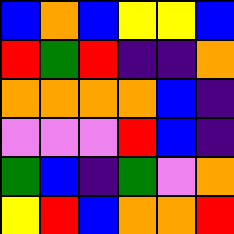[["blue", "orange", "blue", "yellow", "yellow", "blue"], ["red", "green", "red", "indigo", "indigo", "orange"], ["orange", "orange", "orange", "orange", "blue", "indigo"], ["violet", "violet", "violet", "red", "blue", "indigo"], ["green", "blue", "indigo", "green", "violet", "orange"], ["yellow", "red", "blue", "orange", "orange", "red"]]